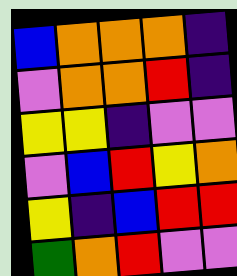[["blue", "orange", "orange", "orange", "indigo"], ["violet", "orange", "orange", "red", "indigo"], ["yellow", "yellow", "indigo", "violet", "violet"], ["violet", "blue", "red", "yellow", "orange"], ["yellow", "indigo", "blue", "red", "red"], ["green", "orange", "red", "violet", "violet"]]